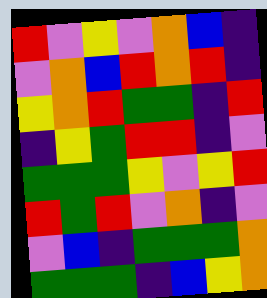[["red", "violet", "yellow", "violet", "orange", "blue", "indigo"], ["violet", "orange", "blue", "red", "orange", "red", "indigo"], ["yellow", "orange", "red", "green", "green", "indigo", "red"], ["indigo", "yellow", "green", "red", "red", "indigo", "violet"], ["green", "green", "green", "yellow", "violet", "yellow", "red"], ["red", "green", "red", "violet", "orange", "indigo", "violet"], ["violet", "blue", "indigo", "green", "green", "green", "orange"], ["green", "green", "green", "indigo", "blue", "yellow", "orange"]]